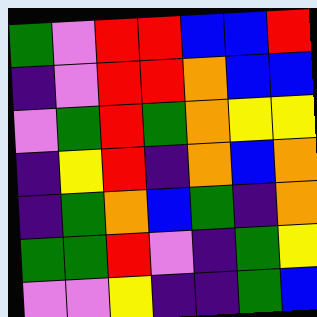[["green", "violet", "red", "red", "blue", "blue", "red"], ["indigo", "violet", "red", "red", "orange", "blue", "blue"], ["violet", "green", "red", "green", "orange", "yellow", "yellow"], ["indigo", "yellow", "red", "indigo", "orange", "blue", "orange"], ["indigo", "green", "orange", "blue", "green", "indigo", "orange"], ["green", "green", "red", "violet", "indigo", "green", "yellow"], ["violet", "violet", "yellow", "indigo", "indigo", "green", "blue"]]